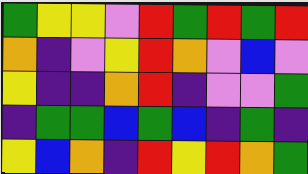[["green", "yellow", "yellow", "violet", "red", "green", "red", "green", "red"], ["orange", "indigo", "violet", "yellow", "red", "orange", "violet", "blue", "violet"], ["yellow", "indigo", "indigo", "orange", "red", "indigo", "violet", "violet", "green"], ["indigo", "green", "green", "blue", "green", "blue", "indigo", "green", "indigo"], ["yellow", "blue", "orange", "indigo", "red", "yellow", "red", "orange", "green"]]